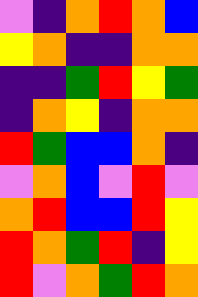[["violet", "indigo", "orange", "red", "orange", "blue"], ["yellow", "orange", "indigo", "indigo", "orange", "orange"], ["indigo", "indigo", "green", "red", "yellow", "green"], ["indigo", "orange", "yellow", "indigo", "orange", "orange"], ["red", "green", "blue", "blue", "orange", "indigo"], ["violet", "orange", "blue", "violet", "red", "violet"], ["orange", "red", "blue", "blue", "red", "yellow"], ["red", "orange", "green", "red", "indigo", "yellow"], ["red", "violet", "orange", "green", "red", "orange"]]